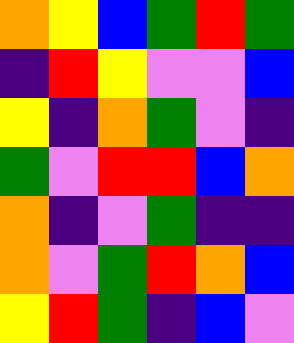[["orange", "yellow", "blue", "green", "red", "green"], ["indigo", "red", "yellow", "violet", "violet", "blue"], ["yellow", "indigo", "orange", "green", "violet", "indigo"], ["green", "violet", "red", "red", "blue", "orange"], ["orange", "indigo", "violet", "green", "indigo", "indigo"], ["orange", "violet", "green", "red", "orange", "blue"], ["yellow", "red", "green", "indigo", "blue", "violet"]]